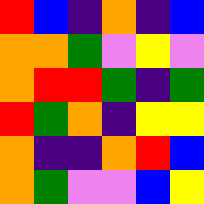[["red", "blue", "indigo", "orange", "indigo", "blue"], ["orange", "orange", "green", "violet", "yellow", "violet"], ["orange", "red", "red", "green", "indigo", "green"], ["red", "green", "orange", "indigo", "yellow", "yellow"], ["orange", "indigo", "indigo", "orange", "red", "blue"], ["orange", "green", "violet", "violet", "blue", "yellow"]]